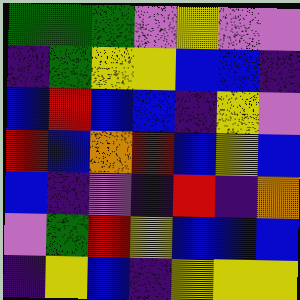[["green", "green", "green", "violet", "yellow", "violet", "violet"], ["indigo", "green", "yellow", "yellow", "blue", "blue", "indigo"], ["blue", "red", "blue", "blue", "indigo", "yellow", "violet"], ["red", "blue", "orange", "red", "blue", "yellow", "blue"], ["blue", "indigo", "violet", "indigo", "red", "indigo", "orange"], ["violet", "green", "red", "yellow", "blue", "blue", "blue"], ["indigo", "yellow", "blue", "indigo", "yellow", "yellow", "yellow"]]